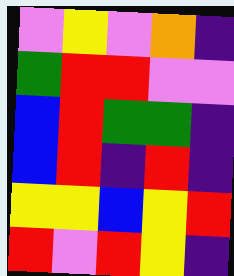[["violet", "yellow", "violet", "orange", "indigo"], ["green", "red", "red", "violet", "violet"], ["blue", "red", "green", "green", "indigo"], ["blue", "red", "indigo", "red", "indigo"], ["yellow", "yellow", "blue", "yellow", "red"], ["red", "violet", "red", "yellow", "indigo"]]